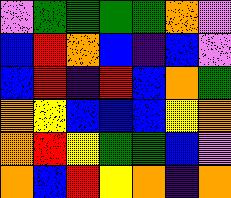[["violet", "green", "green", "green", "green", "orange", "violet"], ["blue", "red", "orange", "blue", "indigo", "blue", "violet"], ["blue", "red", "indigo", "red", "blue", "orange", "green"], ["orange", "yellow", "blue", "blue", "blue", "yellow", "orange"], ["orange", "red", "yellow", "green", "green", "blue", "violet"], ["orange", "blue", "red", "yellow", "orange", "indigo", "orange"]]